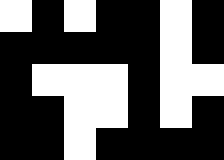[["white", "black", "white", "black", "black", "white", "black"], ["black", "black", "black", "black", "black", "white", "black"], ["black", "white", "white", "white", "black", "white", "white"], ["black", "black", "white", "white", "black", "white", "black"], ["black", "black", "white", "black", "black", "black", "black"]]